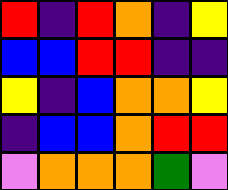[["red", "indigo", "red", "orange", "indigo", "yellow"], ["blue", "blue", "red", "red", "indigo", "indigo"], ["yellow", "indigo", "blue", "orange", "orange", "yellow"], ["indigo", "blue", "blue", "orange", "red", "red"], ["violet", "orange", "orange", "orange", "green", "violet"]]